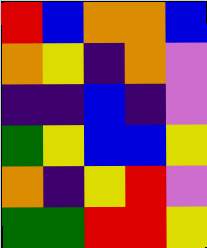[["red", "blue", "orange", "orange", "blue"], ["orange", "yellow", "indigo", "orange", "violet"], ["indigo", "indigo", "blue", "indigo", "violet"], ["green", "yellow", "blue", "blue", "yellow"], ["orange", "indigo", "yellow", "red", "violet"], ["green", "green", "red", "red", "yellow"]]